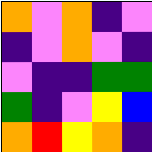[["orange", "violet", "orange", "indigo", "violet"], ["indigo", "violet", "orange", "violet", "indigo"], ["violet", "indigo", "indigo", "green", "green"], ["green", "indigo", "violet", "yellow", "blue"], ["orange", "red", "yellow", "orange", "indigo"]]